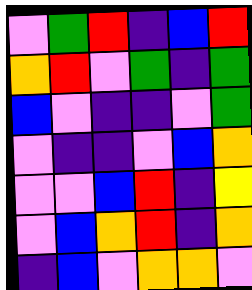[["violet", "green", "red", "indigo", "blue", "red"], ["orange", "red", "violet", "green", "indigo", "green"], ["blue", "violet", "indigo", "indigo", "violet", "green"], ["violet", "indigo", "indigo", "violet", "blue", "orange"], ["violet", "violet", "blue", "red", "indigo", "yellow"], ["violet", "blue", "orange", "red", "indigo", "orange"], ["indigo", "blue", "violet", "orange", "orange", "violet"]]